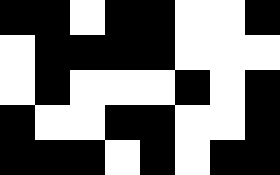[["black", "black", "white", "black", "black", "white", "white", "black"], ["white", "black", "black", "black", "black", "white", "white", "white"], ["white", "black", "white", "white", "white", "black", "white", "black"], ["black", "white", "white", "black", "black", "white", "white", "black"], ["black", "black", "black", "white", "black", "white", "black", "black"]]